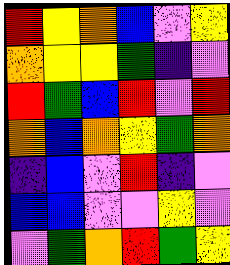[["red", "yellow", "orange", "blue", "violet", "yellow"], ["orange", "yellow", "yellow", "green", "indigo", "violet"], ["red", "green", "blue", "red", "violet", "red"], ["orange", "blue", "orange", "yellow", "green", "orange"], ["indigo", "blue", "violet", "red", "indigo", "violet"], ["blue", "blue", "violet", "violet", "yellow", "violet"], ["violet", "green", "orange", "red", "green", "yellow"]]